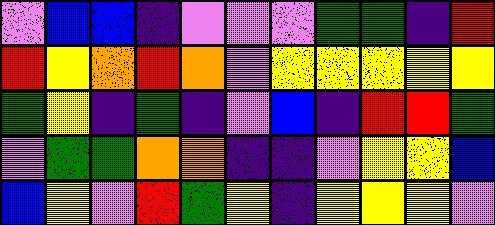[["violet", "blue", "blue", "indigo", "violet", "violet", "violet", "green", "green", "indigo", "red"], ["red", "yellow", "orange", "red", "orange", "violet", "yellow", "yellow", "yellow", "yellow", "yellow"], ["green", "yellow", "indigo", "green", "indigo", "violet", "blue", "indigo", "red", "red", "green"], ["violet", "green", "green", "orange", "orange", "indigo", "indigo", "violet", "yellow", "yellow", "blue"], ["blue", "yellow", "violet", "red", "green", "yellow", "indigo", "yellow", "yellow", "yellow", "violet"]]